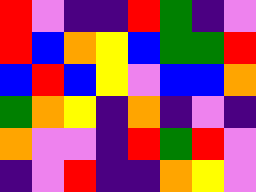[["red", "violet", "indigo", "indigo", "red", "green", "indigo", "violet"], ["red", "blue", "orange", "yellow", "blue", "green", "green", "red"], ["blue", "red", "blue", "yellow", "violet", "blue", "blue", "orange"], ["green", "orange", "yellow", "indigo", "orange", "indigo", "violet", "indigo"], ["orange", "violet", "violet", "indigo", "red", "green", "red", "violet"], ["indigo", "violet", "red", "indigo", "indigo", "orange", "yellow", "violet"]]